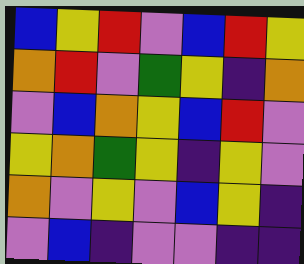[["blue", "yellow", "red", "violet", "blue", "red", "yellow"], ["orange", "red", "violet", "green", "yellow", "indigo", "orange"], ["violet", "blue", "orange", "yellow", "blue", "red", "violet"], ["yellow", "orange", "green", "yellow", "indigo", "yellow", "violet"], ["orange", "violet", "yellow", "violet", "blue", "yellow", "indigo"], ["violet", "blue", "indigo", "violet", "violet", "indigo", "indigo"]]